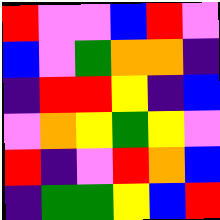[["red", "violet", "violet", "blue", "red", "violet"], ["blue", "violet", "green", "orange", "orange", "indigo"], ["indigo", "red", "red", "yellow", "indigo", "blue"], ["violet", "orange", "yellow", "green", "yellow", "violet"], ["red", "indigo", "violet", "red", "orange", "blue"], ["indigo", "green", "green", "yellow", "blue", "red"]]